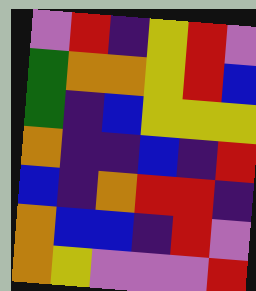[["violet", "red", "indigo", "yellow", "red", "violet"], ["green", "orange", "orange", "yellow", "red", "blue"], ["green", "indigo", "blue", "yellow", "yellow", "yellow"], ["orange", "indigo", "indigo", "blue", "indigo", "red"], ["blue", "indigo", "orange", "red", "red", "indigo"], ["orange", "blue", "blue", "indigo", "red", "violet"], ["orange", "yellow", "violet", "violet", "violet", "red"]]